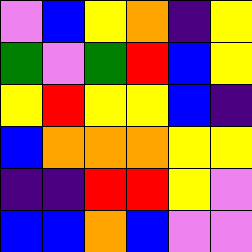[["violet", "blue", "yellow", "orange", "indigo", "yellow"], ["green", "violet", "green", "red", "blue", "yellow"], ["yellow", "red", "yellow", "yellow", "blue", "indigo"], ["blue", "orange", "orange", "orange", "yellow", "yellow"], ["indigo", "indigo", "red", "red", "yellow", "violet"], ["blue", "blue", "orange", "blue", "violet", "violet"]]